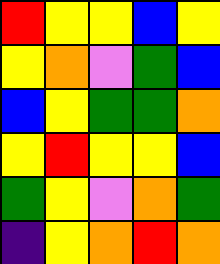[["red", "yellow", "yellow", "blue", "yellow"], ["yellow", "orange", "violet", "green", "blue"], ["blue", "yellow", "green", "green", "orange"], ["yellow", "red", "yellow", "yellow", "blue"], ["green", "yellow", "violet", "orange", "green"], ["indigo", "yellow", "orange", "red", "orange"]]